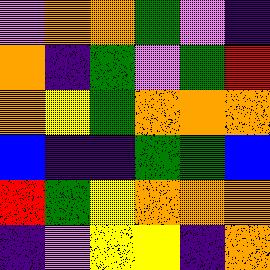[["violet", "orange", "orange", "green", "violet", "indigo"], ["orange", "indigo", "green", "violet", "green", "red"], ["orange", "yellow", "green", "orange", "orange", "orange"], ["blue", "indigo", "indigo", "green", "green", "blue"], ["red", "green", "yellow", "orange", "orange", "orange"], ["indigo", "violet", "yellow", "yellow", "indigo", "orange"]]